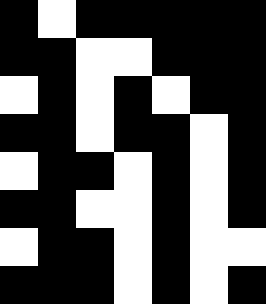[["black", "white", "black", "black", "black", "black", "black"], ["black", "black", "white", "white", "black", "black", "black"], ["white", "black", "white", "black", "white", "black", "black"], ["black", "black", "white", "black", "black", "white", "black"], ["white", "black", "black", "white", "black", "white", "black"], ["black", "black", "white", "white", "black", "white", "black"], ["white", "black", "black", "white", "black", "white", "white"], ["black", "black", "black", "white", "black", "white", "black"]]